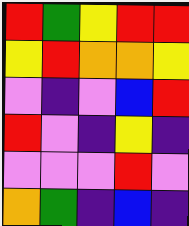[["red", "green", "yellow", "red", "red"], ["yellow", "red", "orange", "orange", "yellow"], ["violet", "indigo", "violet", "blue", "red"], ["red", "violet", "indigo", "yellow", "indigo"], ["violet", "violet", "violet", "red", "violet"], ["orange", "green", "indigo", "blue", "indigo"]]